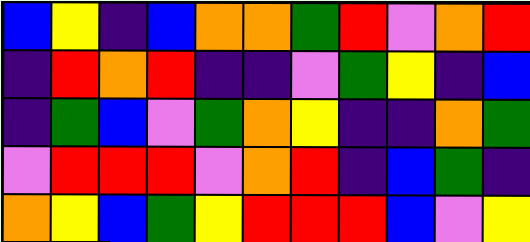[["blue", "yellow", "indigo", "blue", "orange", "orange", "green", "red", "violet", "orange", "red"], ["indigo", "red", "orange", "red", "indigo", "indigo", "violet", "green", "yellow", "indigo", "blue"], ["indigo", "green", "blue", "violet", "green", "orange", "yellow", "indigo", "indigo", "orange", "green"], ["violet", "red", "red", "red", "violet", "orange", "red", "indigo", "blue", "green", "indigo"], ["orange", "yellow", "blue", "green", "yellow", "red", "red", "red", "blue", "violet", "yellow"]]